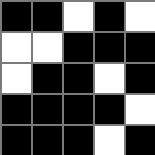[["black", "black", "white", "black", "white"], ["white", "white", "black", "black", "black"], ["white", "black", "black", "white", "black"], ["black", "black", "black", "black", "white"], ["black", "black", "black", "white", "black"]]